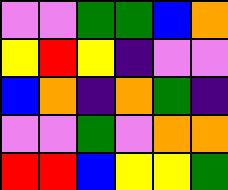[["violet", "violet", "green", "green", "blue", "orange"], ["yellow", "red", "yellow", "indigo", "violet", "violet"], ["blue", "orange", "indigo", "orange", "green", "indigo"], ["violet", "violet", "green", "violet", "orange", "orange"], ["red", "red", "blue", "yellow", "yellow", "green"]]